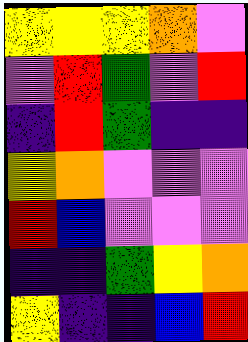[["yellow", "yellow", "yellow", "orange", "violet"], ["violet", "red", "green", "violet", "red"], ["indigo", "red", "green", "indigo", "indigo"], ["yellow", "orange", "violet", "violet", "violet"], ["red", "blue", "violet", "violet", "violet"], ["indigo", "indigo", "green", "yellow", "orange"], ["yellow", "indigo", "indigo", "blue", "red"]]